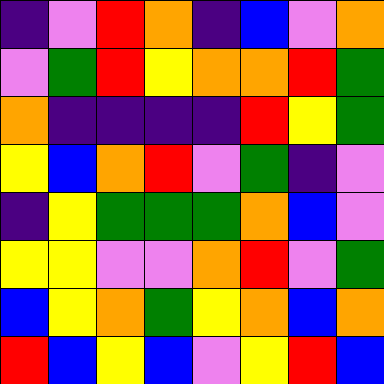[["indigo", "violet", "red", "orange", "indigo", "blue", "violet", "orange"], ["violet", "green", "red", "yellow", "orange", "orange", "red", "green"], ["orange", "indigo", "indigo", "indigo", "indigo", "red", "yellow", "green"], ["yellow", "blue", "orange", "red", "violet", "green", "indigo", "violet"], ["indigo", "yellow", "green", "green", "green", "orange", "blue", "violet"], ["yellow", "yellow", "violet", "violet", "orange", "red", "violet", "green"], ["blue", "yellow", "orange", "green", "yellow", "orange", "blue", "orange"], ["red", "blue", "yellow", "blue", "violet", "yellow", "red", "blue"]]